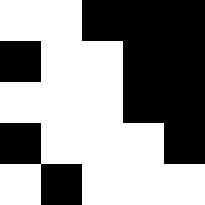[["white", "white", "black", "black", "black"], ["black", "white", "white", "black", "black"], ["white", "white", "white", "black", "black"], ["black", "white", "white", "white", "black"], ["white", "black", "white", "white", "white"]]